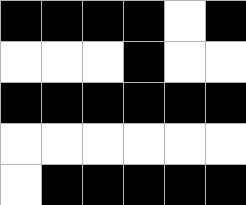[["black", "black", "black", "black", "white", "black"], ["white", "white", "white", "black", "white", "white"], ["black", "black", "black", "black", "black", "black"], ["white", "white", "white", "white", "white", "white"], ["white", "black", "black", "black", "black", "black"]]